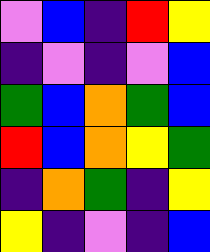[["violet", "blue", "indigo", "red", "yellow"], ["indigo", "violet", "indigo", "violet", "blue"], ["green", "blue", "orange", "green", "blue"], ["red", "blue", "orange", "yellow", "green"], ["indigo", "orange", "green", "indigo", "yellow"], ["yellow", "indigo", "violet", "indigo", "blue"]]